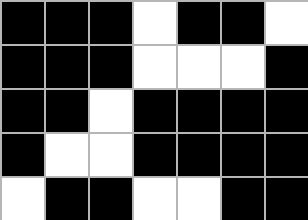[["black", "black", "black", "white", "black", "black", "white"], ["black", "black", "black", "white", "white", "white", "black"], ["black", "black", "white", "black", "black", "black", "black"], ["black", "white", "white", "black", "black", "black", "black"], ["white", "black", "black", "white", "white", "black", "black"]]